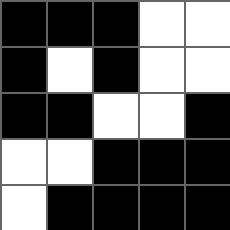[["black", "black", "black", "white", "white"], ["black", "white", "black", "white", "white"], ["black", "black", "white", "white", "black"], ["white", "white", "black", "black", "black"], ["white", "black", "black", "black", "black"]]